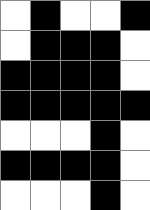[["white", "black", "white", "white", "black"], ["white", "black", "black", "black", "white"], ["black", "black", "black", "black", "white"], ["black", "black", "black", "black", "black"], ["white", "white", "white", "black", "white"], ["black", "black", "black", "black", "white"], ["white", "white", "white", "black", "white"]]